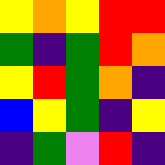[["yellow", "orange", "yellow", "red", "red"], ["green", "indigo", "green", "red", "orange"], ["yellow", "red", "green", "orange", "indigo"], ["blue", "yellow", "green", "indigo", "yellow"], ["indigo", "green", "violet", "red", "indigo"]]